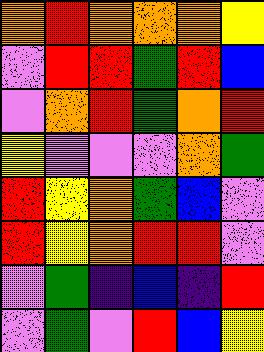[["orange", "red", "orange", "orange", "orange", "yellow"], ["violet", "red", "red", "green", "red", "blue"], ["violet", "orange", "red", "green", "orange", "red"], ["yellow", "violet", "violet", "violet", "orange", "green"], ["red", "yellow", "orange", "green", "blue", "violet"], ["red", "yellow", "orange", "red", "red", "violet"], ["violet", "green", "indigo", "blue", "indigo", "red"], ["violet", "green", "violet", "red", "blue", "yellow"]]